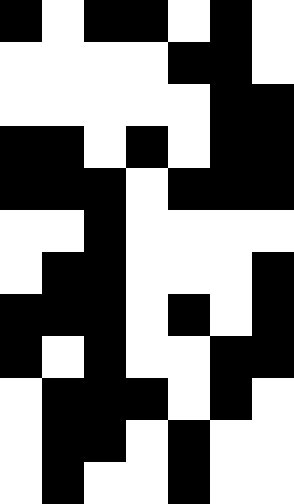[["black", "white", "black", "black", "white", "black", "white"], ["white", "white", "white", "white", "black", "black", "white"], ["white", "white", "white", "white", "white", "black", "black"], ["black", "black", "white", "black", "white", "black", "black"], ["black", "black", "black", "white", "black", "black", "black"], ["white", "white", "black", "white", "white", "white", "white"], ["white", "black", "black", "white", "white", "white", "black"], ["black", "black", "black", "white", "black", "white", "black"], ["black", "white", "black", "white", "white", "black", "black"], ["white", "black", "black", "black", "white", "black", "white"], ["white", "black", "black", "white", "black", "white", "white"], ["white", "black", "white", "white", "black", "white", "white"]]